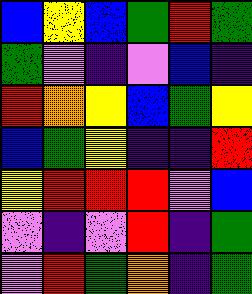[["blue", "yellow", "blue", "green", "red", "green"], ["green", "violet", "indigo", "violet", "blue", "indigo"], ["red", "orange", "yellow", "blue", "green", "yellow"], ["blue", "green", "yellow", "indigo", "indigo", "red"], ["yellow", "red", "red", "red", "violet", "blue"], ["violet", "indigo", "violet", "red", "indigo", "green"], ["violet", "red", "green", "orange", "indigo", "green"]]